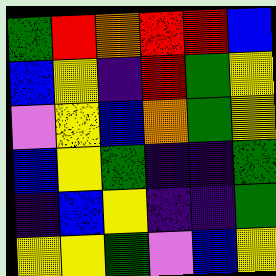[["green", "red", "orange", "red", "red", "blue"], ["blue", "yellow", "indigo", "red", "green", "yellow"], ["violet", "yellow", "blue", "orange", "green", "yellow"], ["blue", "yellow", "green", "indigo", "indigo", "green"], ["indigo", "blue", "yellow", "indigo", "indigo", "green"], ["yellow", "yellow", "green", "violet", "blue", "yellow"]]